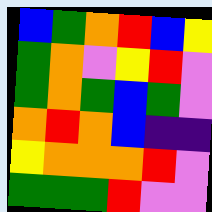[["blue", "green", "orange", "red", "blue", "yellow"], ["green", "orange", "violet", "yellow", "red", "violet"], ["green", "orange", "green", "blue", "green", "violet"], ["orange", "red", "orange", "blue", "indigo", "indigo"], ["yellow", "orange", "orange", "orange", "red", "violet"], ["green", "green", "green", "red", "violet", "violet"]]